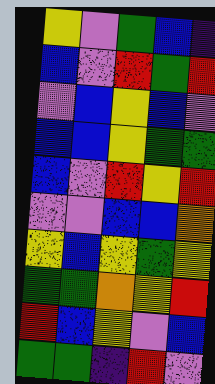[["yellow", "violet", "green", "blue", "indigo"], ["blue", "violet", "red", "green", "red"], ["violet", "blue", "yellow", "blue", "violet"], ["blue", "blue", "yellow", "green", "green"], ["blue", "violet", "red", "yellow", "red"], ["violet", "violet", "blue", "blue", "orange"], ["yellow", "blue", "yellow", "green", "yellow"], ["green", "green", "orange", "yellow", "red"], ["red", "blue", "yellow", "violet", "blue"], ["green", "green", "indigo", "red", "violet"]]